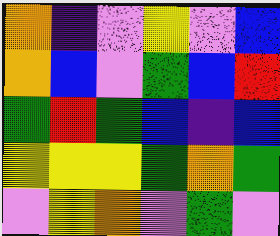[["orange", "indigo", "violet", "yellow", "violet", "blue"], ["orange", "blue", "violet", "green", "blue", "red"], ["green", "red", "green", "blue", "indigo", "blue"], ["yellow", "yellow", "yellow", "green", "orange", "green"], ["violet", "yellow", "orange", "violet", "green", "violet"]]